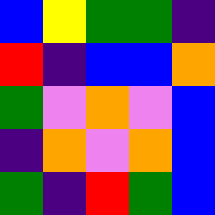[["blue", "yellow", "green", "green", "indigo"], ["red", "indigo", "blue", "blue", "orange"], ["green", "violet", "orange", "violet", "blue"], ["indigo", "orange", "violet", "orange", "blue"], ["green", "indigo", "red", "green", "blue"]]